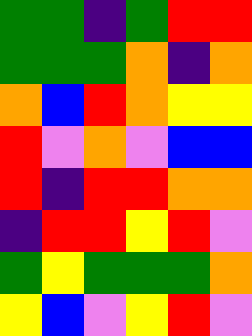[["green", "green", "indigo", "green", "red", "red"], ["green", "green", "green", "orange", "indigo", "orange"], ["orange", "blue", "red", "orange", "yellow", "yellow"], ["red", "violet", "orange", "violet", "blue", "blue"], ["red", "indigo", "red", "red", "orange", "orange"], ["indigo", "red", "red", "yellow", "red", "violet"], ["green", "yellow", "green", "green", "green", "orange"], ["yellow", "blue", "violet", "yellow", "red", "violet"]]